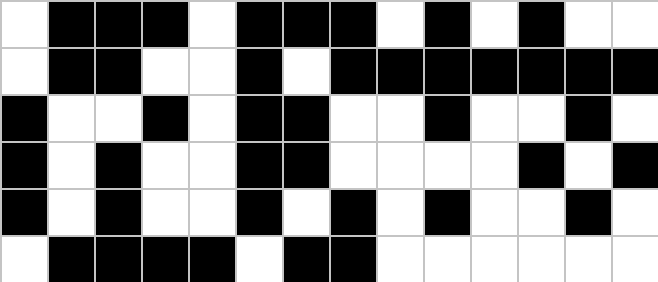[["white", "black", "black", "black", "white", "black", "black", "black", "white", "black", "white", "black", "white", "white"], ["white", "black", "black", "white", "white", "black", "white", "black", "black", "black", "black", "black", "black", "black"], ["black", "white", "white", "black", "white", "black", "black", "white", "white", "black", "white", "white", "black", "white"], ["black", "white", "black", "white", "white", "black", "black", "white", "white", "white", "white", "black", "white", "black"], ["black", "white", "black", "white", "white", "black", "white", "black", "white", "black", "white", "white", "black", "white"], ["white", "black", "black", "black", "black", "white", "black", "black", "white", "white", "white", "white", "white", "white"]]